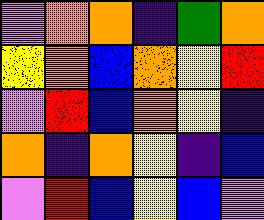[["violet", "orange", "orange", "indigo", "green", "orange"], ["yellow", "orange", "blue", "orange", "yellow", "red"], ["violet", "red", "blue", "orange", "yellow", "indigo"], ["orange", "indigo", "orange", "yellow", "indigo", "blue"], ["violet", "red", "blue", "yellow", "blue", "violet"]]